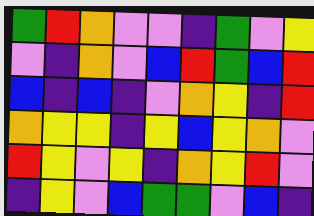[["green", "red", "orange", "violet", "violet", "indigo", "green", "violet", "yellow"], ["violet", "indigo", "orange", "violet", "blue", "red", "green", "blue", "red"], ["blue", "indigo", "blue", "indigo", "violet", "orange", "yellow", "indigo", "red"], ["orange", "yellow", "yellow", "indigo", "yellow", "blue", "yellow", "orange", "violet"], ["red", "yellow", "violet", "yellow", "indigo", "orange", "yellow", "red", "violet"], ["indigo", "yellow", "violet", "blue", "green", "green", "violet", "blue", "indigo"]]